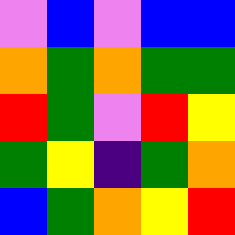[["violet", "blue", "violet", "blue", "blue"], ["orange", "green", "orange", "green", "green"], ["red", "green", "violet", "red", "yellow"], ["green", "yellow", "indigo", "green", "orange"], ["blue", "green", "orange", "yellow", "red"]]